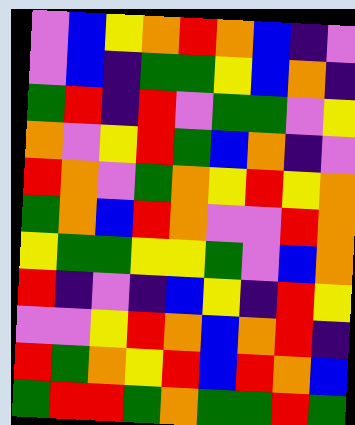[["violet", "blue", "yellow", "orange", "red", "orange", "blue", "indigo", "violet"], ["violet", "blue", "indigo", "green", "green", "yellow", "blue", "orange", "indigo"], ["green", "red", "indigo", "red", "violet", "green", "green", "violet", "yellow"], ["orange", "violet", "yellow", "red", "green", "blue", "orange", "indigo", "violet"], ["red", "orange", "violet", "green", "orange", "yellow", "red", "yellow", "orange"], ["green", "orange", "blue", "red", "orange", "violet", "violet", "red", "orange"], ["yellow", "green", "green", "yellow", "yellow", "green", "violet", "blue", "orange"], ["red", "indigo", "violet", "indigo", "blue", "yellow", "indigo", "red", "yellow"], ["violet", "violet", "yellow", "red", "orange", "blue", "orange", "red", "indigo"], ["red", "green", "orange", "yellow", "red", "blue", "red", "orange", "blue"], ["green", "red", "red", "green", "orange", "green", "green", "red", "green"]]